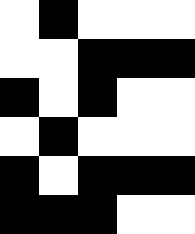[["white", "black", "white", "white", "white"], ["white", "white", "black", "black", "black"], ["black", "white", "black", "white", "white"], ["white", "black", "white", "white", "white"], ["black", "white", "black", "black", "black"], ["black", "black", "black", "white", "white"]]